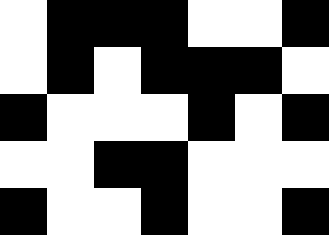[["white", "black", "black", "black", "white", "white", "black"], ["white", "black", "white", "black", "black", "black", "white"], ["black", "white", "white", "white", "black", "white", "black"], ["white", "white", "black", "black", "white", "white", "white"], ["black", "white", "white", "black", "white", "white", "black"]]